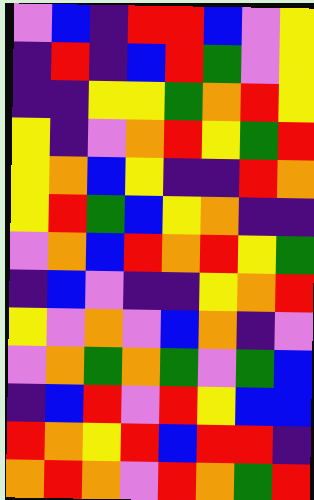[["violet", "blue", "indigo", "red", "red", "blue", "violet", "yellow"], ["indigo", "red", "indigo", "blue", "red", "green", "violet", "yellow"], ["indigo", "indigo", "yellow", "yellow", "green", "orange", "red", "yellow"], ["yellow", "indigo", "violet", "orange", "red", "yellow", "green", "red"], ["yellow", "orange", "blue", "yellow", "indigo", "indigo", "red", "orange"], ["yellow", "red", "green", "blue", "yellow", "orange", "indigo", "indigo"], ["violet", "orange", "blue", "red", "orange", "red", "yellow", "green"], ["indigo", "blue", "violet", "indigo", "indigo", "yellow", "orange", "red"], ["yellow", "violet", "orange", "violet", "blue", "orange", "indigo", "violet"], ["violet", "orange", "green", "orange", "green", "violet", "green", "blue"], ["indigo", "blue", "red", "violet", "red", "yellow", "blue", "blue"], ["red", "orange", "yellow", "red", "blue", "red", "red", "indigo"], ["orange", "red", "orange", "violet", "red", "orange", "green", "red"]]